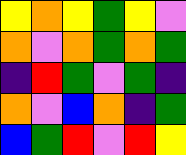[["yellow", "orange", "yellow", "green", "yellow", "violet"], ["orange", "violet", "orange", "green", "orange", "green"], ["indigo", "red", "green", "violet", "green", "indigo"], ["orange", "violet", "blue", "orange", "indigo", "green"], ["blue", "green", "red", "violet", "red", "yellow"]]